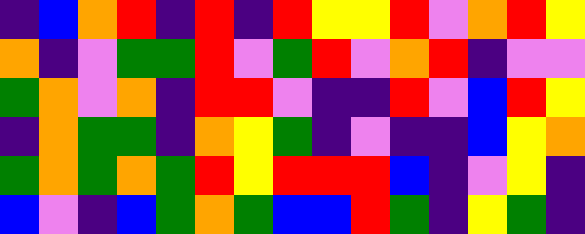[["indigo", "blue", "orange", "red", "indigo", "red", "indigo", "red", "yellow", "yellow", "red", "violet", "orange", "red", "yellow"], ["orange", "indigo", "violet", "green", "green", "red", "violet", "green", "red", "violet", "orange", "red", "indigo", "violet", "violet"], ["green", "orange", "violet", "orange", "indigo", "red", "red", "violet", "indigo", "indigo", "red", "violet", "blue", "red", "yellow"], ["indigo", "orange", "green", "green", "indigo", "orange", "yellow", "green", "indigo", "violet", "indigo", "indigo", "blue", "yellow", "orange"], ["green", "orange", "green", "orange", "green", "red", "yellow", "red", "red", "red", "blue", "indigo", "violet", "yellow", "indigo"], ["blue", "violet", "indigo", "blue", "green", "orange", "green", "blue", "blue", "red", "green", "indigo", "yellow", "green", "indigo"]]